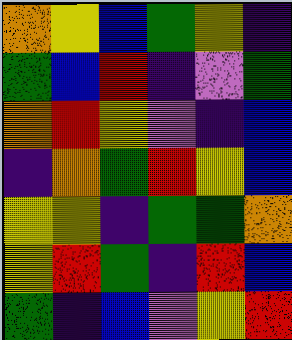[["orange", "yellow", "blue", "green", "yellow", "indigo"], ["green", "blue", "red", "indigo", "violet", "green"], ["orange", "red", "yellow", "violet", "indigo", "blue"], ["indigo", "orange", "green", "red", "yellow", "blue"], ["yellow", "yellow", "indigo", "green", "green", "orange"], ["yellow", "red", "green", "indigo", "red", "blue"], ["green", "indigo", "blue", "violet", "yellow", "red"]]